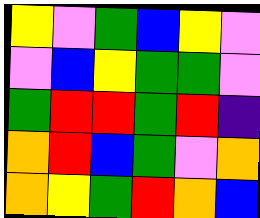[["yellow", "violet", "green", "blue", "yellow", "violet"], ["violet", "blue", "yellow", "green", "green", "violet"], ["green", "red", "red", "green", "red", "indigo"], ["orange", "red", "blue", "green", "violet", "orange"], ["orange", "yellow", "green", "red", "orange", "blue"]]